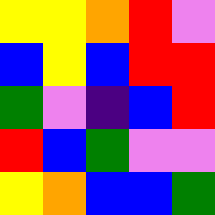[["yellow", "yellow", "orange", "red", "violet"], ["blue", "yellow", "blue", "red", "red"], ["green", "violet", "indigo", "blue", "red"], ["red", "blue", "green", "violet", "violet"], ["yellow", "orange", "blue", "blue", "green"]]